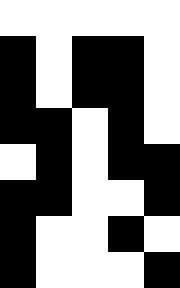[["white", "white", "white", "white", "white"], ["black", "white", "black", "black", "white"], ["black", "white", "black", "black", "white"], ["black", "black", "white", "black", "white"], ["white", "black", "white", "black", "black"], ["black", "black", "white", "white", "black"], ["black", "white", "white", "black", "white"], ["black", "white", "white", "white", "black"]]